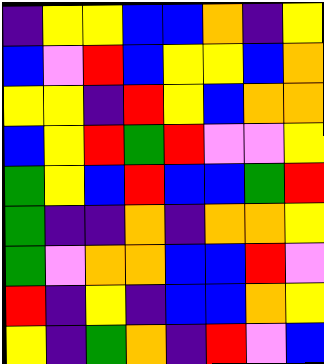[["indigo", "yellow", "yellow", "blue", "blue", "orange", "indigo", "yellow"], ["blue", "violet", "red", "blue", "yellow", "yellow", "blue", "orange"], ["yellow", "yellow", "indigo", "red", "yellow", "blue", "orange", "orange"], ["blue", "yellow", "red", "green", "red", "violet", "violet", "yellow"], ["green", "yellow", "blue", "red", "blue", "blue", "green", "red"], ["green", "indigo", "indigo", "orange", "indigo", "orange", "orange", "yellow"], ["green", "violet", "orange", "orange", "blue", "blue", "red", "violet"], ["red", "indigo", "yellow", "indigo", "blue", "blue", "orange", "yellow"], ["yellow", "indigo", "green", "orange", "indigo", "red", "violet", "blue"]]